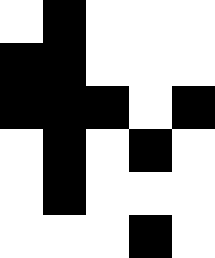[["white", "black", "white", "white", "white"], ["black", "black", "white", "white", "white"], ["black", "black", "black", "white", "black"], ["white", "black", "white", "black", "white"], ["white", "black", "white", "white", "white"], ["white", "white", "white", "black", "white"]]